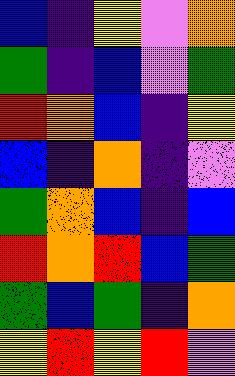[["blue", "indigo", "yellow", "violet", "orange"], ["green", "indigo", "blue", "violet", "green"], ["red", "orange", "blue", "indigo", "yellow"], ["blue", "indigo", "orange", "indigo", "violet"], ["green", "orange", "blue", "indigo", "blue"], ["red", "orange", "red", "blue", "green"], ["green", "blue", "green", "indigo", "orange"], ["yellow", "red", "yellow", "red", "violet"]]